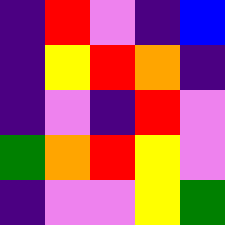[["indigo", "red", "violet", "indigo", "blue"], ["indigo", "yellow", "red", "orange", "indigo"], ["indigo", "violet", "indigo", "red", "violet"], ["green", "orange", "red", "yellow", "violet"], ["indigo", "violet", "violet", "yellow", "green"]]